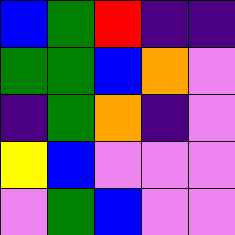[["blue", "green", "red", "indigo", "indigo"], ["green", "green", "blue", "orange", "violet"], ["indigo", "green", "orange", "indigo", "violet"], ["yellow", "blue", "violet", "violet", "violet"], ["violet", "green", "blue", "violet", "violet"]]